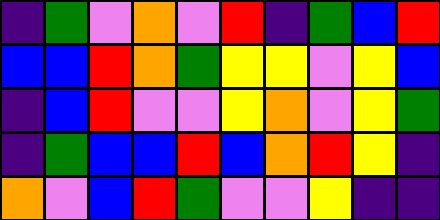[["indigo", "green", "violet", "orange", "violet", "red", "indigo", "green", "blue", "red"], ["blue", "blue", "red", "orange", "green", "yellow", "yellow", "violet", "yellow", "blue"], ["indigo", "blue", "red", "violet", "violet", "yellow", "orange", "violet", "yellow", "green"], ["indigo", "green", "blue", "blue", "red", "blue", "orange", "red", "yellow", "indigo"], ["orange", "violet", "blue", "red", "green", "violet", "violet", "yellow", "indigo", "indigo"]]